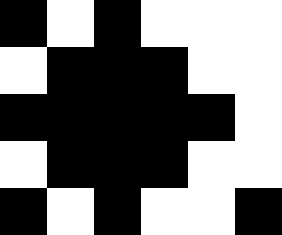[["black", "white", "black", "white", "white", "white"], ["white", "black", "black", "black", "white", "white"], ["black", "black", "black", "black", "black", "white"], ["white", "black", "black", "black", "white", "white"], ["black", "white", "black", "white", "white", "black"]]